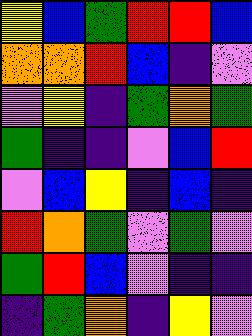[["yellow", "blue", "green", "red", "red", "blue"], ["orange", "orange", "red", "blue", "indigo", "violet"], ["violet", "yellow", "indigo", "green", "orange", "green"], ["green", "indigo", "indigo", "violet", "blue", "red"], ["violet", "blue", "yellow", "indigo", "blue", "indigo"], ["red", "orange", "green", "violet", "green", "violet"], ["green", "red", "blue", "violet", "indigo", "indigo"], ["indigo", "green", "orange", "indigo", "yellow", "violet"]]